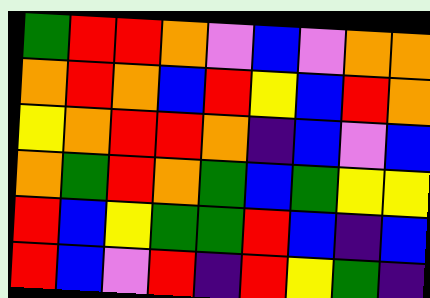[["green", "red", "red", "orange", "violet", "blue", "violet", "orange", "orange"], ["orange", "red", "orange", "blue", "red", "yellow", "blue", "red", "orange"], ["yellow", "orange", "red", "red", "orange", "indigo", "blue", "violet", "blue"], ["orange", "green", "red", "orange", "green", "blue", "green", "yellow", "yellow"], ["red", "blue", "yellow", "green", "green", "red", "blue", "indigo", "blue"], ["red", "blue", "violet", "red", "indigo", "red", "yellow", "green", "indigo"]]